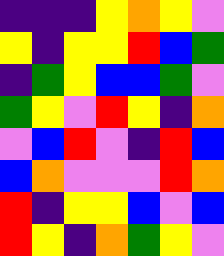[["indigo", "indigo", "indigo", "yellow", "orange", "yellow", "violet"], ["yellow", "indigo", "yellow", "yellow", "red", "blue", "green"], ["indigo", "green", "yellow", "blue", "blue", "green", "violet"], ["green", "yellow", "violet", "red", "yellow", "indigo", "orange"], ["violet", "blue", "red", "violet", "indigo", "red", "blue"], ["blue", "orange", "violet", "violet", "violet", "red", "orange"], ["red", "indigo", "yellow", "yellow", "blue", "violet", "blue"], ["red", "yellow", "indigo", "orange", "green", "yellow", "violet"]]